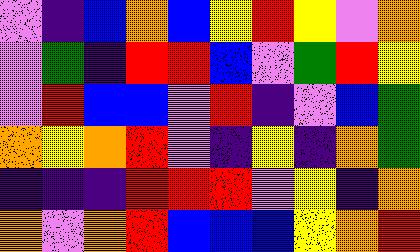[["violet", "indigo", "blue", "orange", "blue", "yellow", "red", "yellow", "violet", "orange"], ["violet", "green", "indigo", "red", "red", "blue", "violet", "green", "red", "yellow"], ["violet", "red", "blue", "blue", "violet", "red", "indigo", "violet", "blue", "green"], ["orange", "yellow", "orange", "red", "violet", "indigo", "yellow", "indigo", "orange", "green"], ["indigo", "indigo", "indigo", "red", "red", "red", "violet", "yellow", "indigo", "orange"], ["orange", "violet", "orange", "red", "blue", "blue", "blue", "yellow", "orange", "red"]]